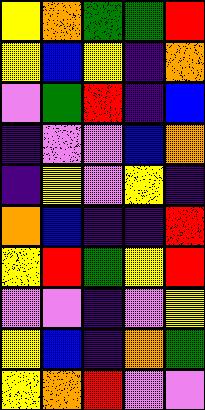[["yellow", "orange", "green", "green", "red"], ["yellow", "blue", "yellow", "indigo", "orange"], ["violet", "green", "red", "indigo", "blue"], ["indigo", "violet", "violet", "blue", "orange"], ["indigo", "yellow", "violet", "yellow", "indigo"], ["orange", "blue", "indigo", "indigo", "red"], ["yellow", "red", "green", "yellow", "red"], ["violet", "violet", "indigo", "violet", "yellow"], ["yellow", "blue", "indigo", "orange", "green"], ["yellow", "orange", "red", "violet", "violet"]]